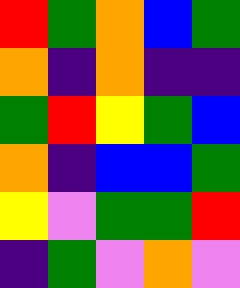[["red", "green", "orange", "blue", "green"], ["orange", "indigo", "orange", "indigo", "indigo"], ["green", "red", "yellow", "green", "blue"], ["orange", "indigo", "blue", "blue", "green"], ["yellow", "violet", "green", "green", "red"], ["indigo", "green", "violet", "orange", "violet"]]